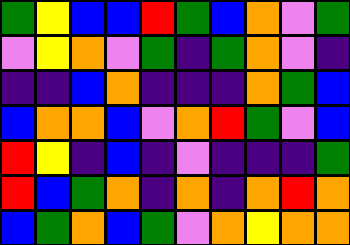[["green", "yellow", "blue", "blue", "red", "green", "blue", "orange", "violet", "green"], ["violet", "yellow", "orange", "violet", "green", "indigo", "green", "orange", "violet", "indigo"], ["indigo", "indigo", "blue", "orange", "indigo", "indigo", "indigo", "orange", "green", "blue"], ["blue", "orange", "orange", "blue", "violet", "orange", "red", "green", "violet", "blue"], ["red", "yellow", "indigo", "blue", "indigo", "violet", "indigo", "indigo", "indigo", "green"], ["red", "blue", "green", "orange", "indigo", "orange", "indigo", "orange", "red", "orange"], ["blue", "green", "orange", "blue", "green", "violet", "orange", "yellow", "orange", "orange"]]